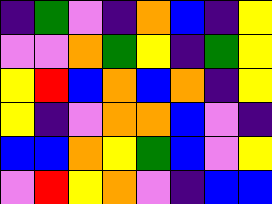[["indigo", "green", "violet", "indigo", "orange", "blue", "indigo", "yellow"], ["violet", "violet", "orange", "green", "yellow", "indigo", "green", "yellow"], ["yellow", "red", "blue", "orange", "blue", "orange", "indigo", "yellow"], ["yellow", "indigo", "violet", "orange", "orange", "blue", "violet", "indigo"], ["blue", "blue", "orange", "yellow", "green", "blue", "violet", "yellow"], ["violet", "red", "yellow", "orange", "violet", "indigo", "blue", "blue"]]